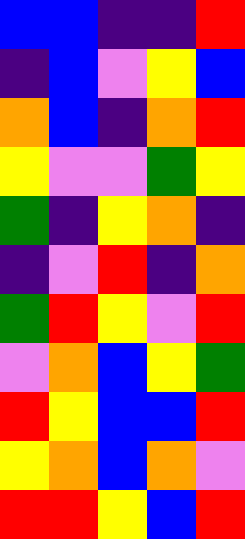[["blue", "blue", "indigo", "indigo", "red"], ["indigo", "blue", "violet", "yellow", "blue"], ["orange", "blue", "indigo", "orange", "red"], ["yellow", "violet", "violet", "green", "yellow"], ["green", "indigo", "yellow", "orange", "indigo"], ["indigo", "violet", "red", "indigo", "orange"], ["green", "red", "yellow", "violet", "red"], ["violet", "orange", "blue", "yellow", "green"], ["red", "yellow", "blue", "blue", "red"], ["yellow", "orange", "blue", "orange", "violet"], ["red", "red", "yellow", "blue", "red"]]